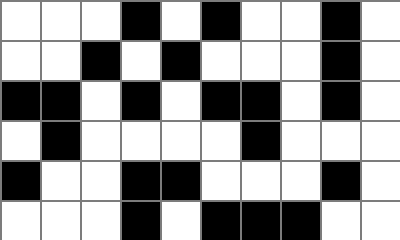[["white", "white", "white", "black", "white", "black", "white", "white", "black", "white"], ["white", "white", "black", "white", "black", "white", "white", "white", "black", "white"], ["black", "black", "white", "black", "white", "black", "black", "white", "black", "white"], ["white", "black", "white", "white", "white", "white", "black", "white", "white", "white"], ["black", "white", "white", "black", "black", "white", "white", "white", "black", "white"], ["white", "white", "white", "black", "white", "black", "black", "black", "white", "white"]]